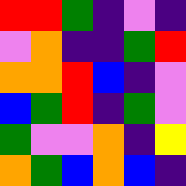[["red", "red", "green", "indigo", "violet", "indigo"], ["violet", "orange", "indigo", "indigo", "green", "red"], ["orange", "orange", "red", "blue", "indigo", "violet"], ["blue", "green", "red", "indigo", "green", "violet"], ["green", "violet", "violet", "orange", "indigo", "yellow"], ["orange", "green", "blue", "orange", "blue", "indigo"]]